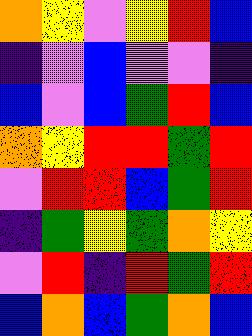[["orange", "yellow", "violet", "yellow", "red", "blue"], ["indigo", "violet", "blue", "violet", "violet", "indigo"], ["blue", "violet", "blue", "green", "red", "blue"], ["orange", "yellow", "red", "red", "green", "red"], ["violet", "red", "red", "blue", "green", "red"], ["indigo", "green", "yellow", "green", "orange", "yellow"], ["violet", "red", "indigo", "red", "green", "red"], ["blue", "orange", "blue", "green", "orange", "blue"]]